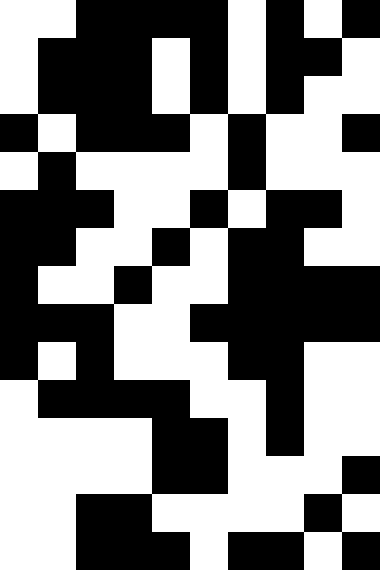[["white", "white", "black", "black", "black", "black", "white", "black", "white", "black"], ["white", "black", "black", "black", "white", "black", "white", "black", "black", "white"], ["white", "black", "black", "black", "white", "black", "white", "black", "white", "white"], ["black", "white", "black", "black", "black", "white", "black", "white", "white", "black"], ["white", "black", "white", "white", "white", "white", "black", "white", "white", "white"], ["black", "black", "black", "white", "white", "black", "white", "black", "black", "white"], ["black", "black", "white", "white", "black", "white", "black", "black", "white", "white"], ["black", "white", "white", "black", "white", "white", "black", "black", "black", "black"], ["black", "black", "black", "white", "white", "black", "black", "black", "black", "black"], ["black", "white", "black", "white", "white", "white", "black", "black", "white", "white"], ["white", "black", "black", "black", "black", "white", "white", "black", "white", "white"], ["white", "white", "white", "white", "black", "black", "white", "black", "white", "white"], ["white", "white", "white", "white", "black", "black", "white", "white", "white", "black"], ["white", "white", "black", "black", "white", "white", "white", "white", "black", "white"], ["white", "white", "black", "black", "black", "white", "black", "black", "white", "black"]]